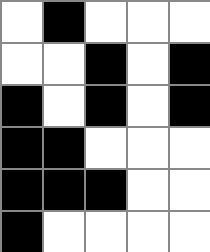[["white", "black", "white", "white", "white"], ["white", "white", "black", "white", "black"], ["black", "white", "black", "white", "black"], ["black", "black", "white", "white", "white"], ["black", "black", "black", "white", "white"], ["black", "white", "white", "white", "white"]]